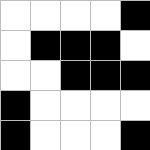[["white", "white", "white", "white", "black"], ["white", "black", "black", "black", "white"], ["white", "white", "black", "black", "black"], ["black", "white", "white", "white", "white"], ["black", "white", "white", "white", "black"]]